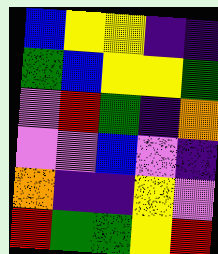[["blue", "yellow", "yellow", "indigo", "indigo"], ["green", "blue", "yellow", "yellow", "green"], ["violet", "red", "green", "indigo", "orange"], ["violet", "violet", "blue", "violet", "indigo"], ["orange", "indigo", "indigo", "yellow", "violet"], ["red", "green", "green", "yellow", "red"]]